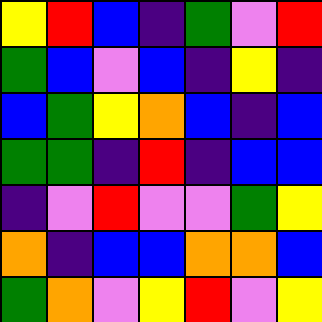[["yellow", "red", "blue", "indigo", "green", "violet", "red"], ["green", "blue", "violet", "blue", "indigo", "yellow", "indigo"], ["blue", "green", "yellow", "orange", "blue", "indigo", "blue"], ["green", "green", "indigo", "red", "indigo", "blue", "blue"], ["indigo", "violet", "red", "violet", "violet", "green", "yellow"], ["orange", "indigo", "blue", "blue", "orange", "orange", "blue"], ["green", "orange", "violet", "yellow", "red", "violet", "yellow"]]